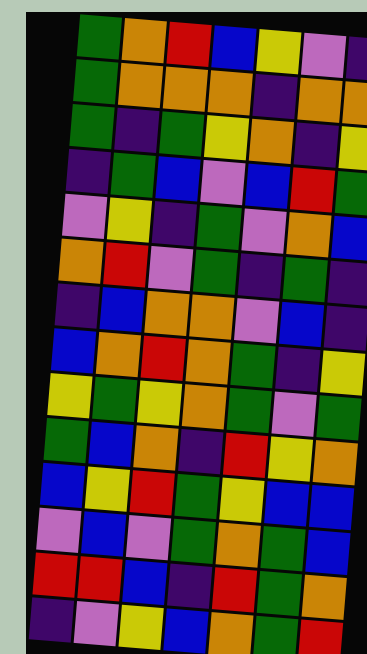[["green", "orange", "red", "blue", "yellow", "violet", "indigo"], ["green", "orange", "orange", "orange", "indigo", "orange", "orange"], ["green", "indigo", "green", "yellow", "orange", "indigo", "yellow"], ["indigo", "green", "blue", "violet", "blue", "red", "green"], ["violet", "yellow", "indigo", "green", "violet", "orange", "blue"], ["orange", "red", "violet", "green", "indigo", "green", "indigo"], ["indigo", "blue", "orange", "orange", "violet", "blue", "indigo"], ["blue", "orange", "red", "orange", "green", "indigo", "yellow"], ["yellow", "green", "yellow", "orange", "green", "violet", "green"], ["green", "blue", "orange", "indigo", "red", "yellow", "orange"], ["blue", "yellow", "red", "green", "yellow", "blue", "blue"], ["violet", "blue", "violet", "green", "orange", "green", "blue"], ["red", "red", "blue", "indigo", "red", "green", "orange"], ["indigo", "violet", "yellow", "blue", "orange", "green", "red"]]